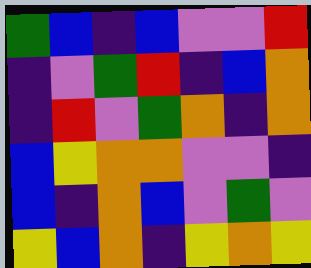[["green", "blue", "indigo", "blue", "violet", "violet", "red"], ["indigo", "violet", "green", "red", "indigo", "blue", "orange"], ["indigo", "red", "violet", "green", "orange", "indigo", "orange"], ["blue", "yellow", "orange", "orange", "violet", "violet", "indigo"], ["blue", "indigo", "orange", "blue", "violet", "green", "violet"], ["yellow", "blue", "orange", "indigo", "yellow", "orange", "yellow"]]